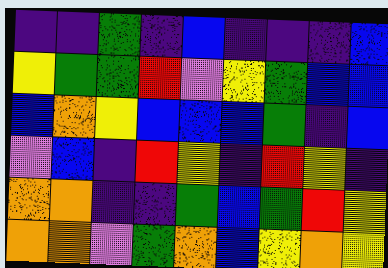[["indigo", "indigo", "green", "indigo", "blue", "indigo", "indigo", "indigo", "blue"], ["yellow", "green", "green", "red", "violet", "yellow", "green", "blue", "blue"], ["blue", "orange", "yellow", "blue", "blue", "blue", "green", "indigo", "blue"], ["violet", "blue", "indigo", "red", "yellow", "indigo", "red", "yellow", "indigo"], ["orange", "orange", "indigo", "indigo", "green", "blue", "green", "red", "yellow"], ["orange", "orange", "violet", "green", "orange", "blue", "yellow", "orange", "yellow"]]